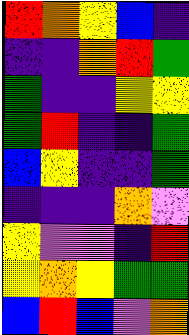[["red", "orange", "yellow", "blue", "indigo"], ["indigo", "indigo", "orange", "red", "green"], ["green", "indigo", "indigo", "yellow", "yellow"], ["green", "red", "indigo", "indigo", "green"], ["blue", "yellow", "indigo", "indigo", "green"], ["indigo", "indigo", "indigo", "orange", "violet"], ["yellow", "violet", "violet", "indigo", "red"], ["yellow", "orange", "yellow", "green", "green"], ["blue", "red", "blue", "violet", "orange"]]